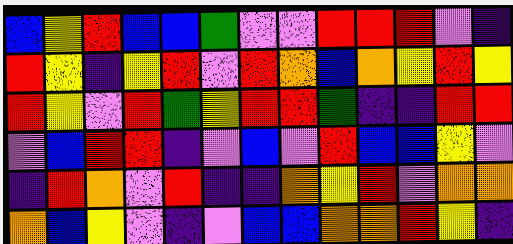[["blue", "yellow", "red", "blue", "blue", "green", "violet", "violet", "red", "red", "red", "violet", "indigo"], ["red", "yellow", "indigo", "yellow", "red", "violet", "red", "orange", "blue", "orange", "yellow", "red", "yellow"], ["red", "yellow", "violet", "red", "green", "yellow", "red", "red", "green", "indigo", "indigo", "red", "red"], ["violet", "blue", "red", "red", "indigo", "violet", "blue", "violet", "red", "blue", "blue", "yellow", "violet"], ["indigo", "red", "orange", "violet", "red", "indigo", "indigo", "orange", "yellow", "red", "violet", "orange", "orange"], ["orange", "blue", "yellow", "violet", "indigo", "violet", "blue", "blue", "orange", "orange", "red", "yellow", "indigo"]]